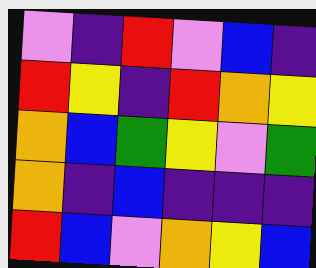[["violet", "indigo", "red", "violet", "blue", "indigo"], ["red", "yellow", "indigo", "red", "orange", "yellow"], ["orange", "blue", "green", "yellow", "violet", "green"], ["orange", "indigo", "blue", "indigo", "indigo", "indigo"], ["red", "blue", "violet", "orange", "yellow", "blue"]]